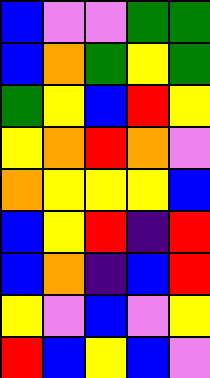[["blue", "violet", "violet", "green", "green"], ["blue", "orange", "green", "yellow", "green"], ["green", "yellow", "blue", "red", "yellow"], ["yellow", "orange", "red", "orange", "violet"], ["orange", "yellow", "yellow", "yellow", "blue"], ["blue", "yellow", "red", "indigo", "red"], ["blue", "orange", "indigo", "blue", "red"], ["yellow", "violet", "blue", "violet", "yellow"], ["red", "blue", "yellow", "blue", "violet"]]